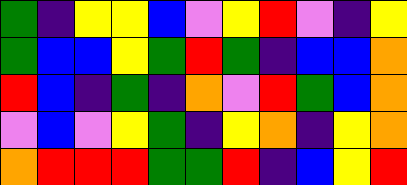[["green", "indigo", "yellow", "yellow", "blue", "violet", "yellow", "red", "violet", "indigo", "yellow"], ["green", "blue", "blue", "yellow", "green", "red", "green", "indigo", "blue", "blue", "orange"], ["red", "blue", "indigo", "green", "indigo", "orange", "violet", "red", "green", "blue", "orange"], ["violet", "blue", "violet", "yellow", "green", "indigo", "yellow", "orange", "indigo", "yellow", "orange"], ["orange", "red", "red", "red", "green", "green", "red", "indigo", "blue", "yellow", "red"]]